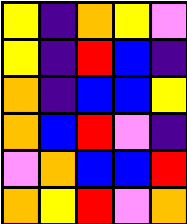[["yellow", "indigo", "orange", "yellow", "violet"], ["yellow", "indigo", "red", "blue", "indigo"], ["orange", "indigo", "blue", "blue", "yellow"], ["orange", "blue", "red", "violet", "indigo"], ["violet", "orange", "blue", "blue", "red"], ["orange", "yellow", "red", "violet", "orange"]]